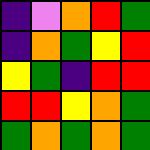[["indigo", "violet", "orange", "red", "green"], ["indigo", "orange", "green", "yellow", "red"], ["yellow", "green", "indigo", "red", "red"], ["red", "red", "yellow", "orange", "green"], ["green", "orange", "green", "orange", "green"]]